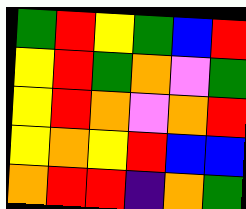[["green", "red", "yellow", "green", "blue", "red"], ["yellow", "red", "green", "orange", "violet", "green"], ["yellow", "red", "orange", "violet", "orange", "red"], ["yellow", "orange", "yellow", "red", "blue", "blue"], ["orange", "red", "red", "indigo", "orange", "green"]]